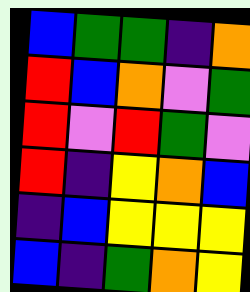[["blue", "green", "green", "indigo", "orange"], ["red", "blue", "orange", "violet", "green"], ["red", "violet", "red", "green", "violet"], ["red", "indigo", "yellow", "orange", "blue"], ["indigo", "blue", "yellow", "yellow", "yellow"], ["blue", "indigo", "green", "orange", "yellow"]]